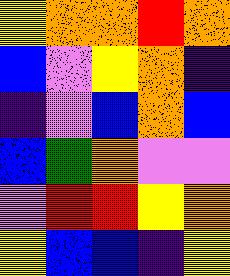[["yellow", "orange", "orange", "red", "orange"], ["blue", "violet", "yellow", "orange", "indigo"], ["indigo", "violet", "blue", "orange", "blue"], ["blue", "green", "orange", "violet", "violet"], ["violet", "red", "red", "yellow", "orange"], ["yellow", "blue", "blue", "indigo", "yellow"]]